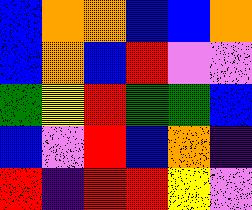[["blue", "orange", "orange", "blue", "blue", "orange"], ["blue", "orange", "blue", "red", "violet", "violet"], ["green", "yellow", "red", "green", "green", "blue"], ["blue", "violet", "red", "blue", "orange", "indigo"], ["red", "indigo", "red", "red", "yellow", "violet"]]